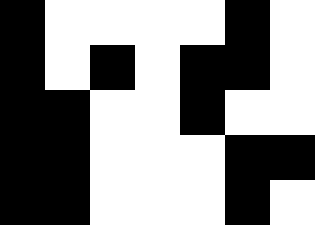[["black", "white", "white", "white", "white", "black", "white"], ["black", "white", "black", "white", "black", "black", "white"], ["black", "black", "white", "white", "black", "white", "white"], ["black", "black", "white", "white", "white", "black", "black"], ["black", "black", "white", "white", "white", "black", "white"]]